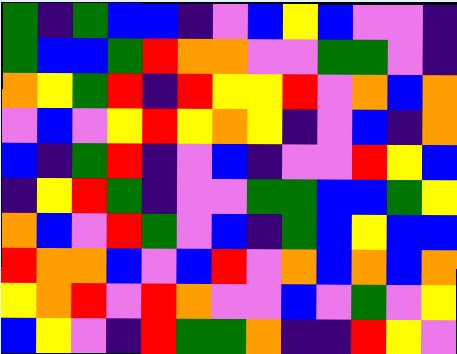[["green", "indigo", "green", "blue", "blue", "indigo", "violet", "blue", "yellow", "blue", "violet", "violet", "indigo"], ["green", "blue", "blue", "green", "red", "orange", "orange", "violet", "violet", "green", "green", "violet", "indigo"], ["orange", "yellow", "green", "red", "indigo", "red", "yellow", "yellow", "red", "violet", "orange", "blue", "orange"], ["violet", "blue", "violet", "yellow", "red", "yellow", "orange", "yellow", "indigo", "violet", "blue", "indigo", "orange"], ["blue", "indigo", "green", "red", "indigo", "violet", "blue", "indigo", "violet", "violet", "red", "yellow", "blue"], ["indigo", "yellow", "red", "green", "indigo", "violet", "violet", "green", "green", "blue", "blue", "green", "yellow"], ["orange", "blue", "violet", "red", "green", "violet", "blue", "indigo", "green", "blue", "yellow", "blue", "blue"], ["red", "orange", "orange", "blue", "violet", "blue", "red", "violet", "orange", "blue", "orange", "blue", "orange"], ["yellow", "orange", "red", "violet", "red", "orange", "violet", "violet", "blue", "violet", "green", "violet", "yellow"], ["blue", "yellow", "violet", "indigo", "red", "green", "green", "orange", "indigo", "indigo", "red", "yellow", "violet"]]